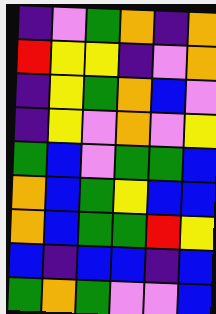[["indigo", "violet", "green", "orange", "indigo", "orange"], ["red", "yellow", "yellow", "indigo", "violet", "orange"], ["indigo", "yellow", "green", "orange", "blue", "violet"], ["indigo", "yellow", "violet", "orange", "violet", "yellow"], ["green", "blue", "violet", "green", "green", "blue"], ["orange", "blue", "green", "yellow", "blue", "blue"], ["orange", "blue", "green", "green", "red", "yellow"], ["blue", "indigo", "blue", "blue", "indigo", "blue"], ["green", "orange", "green", "violet", "violet", "blue"]]